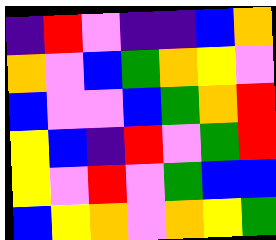[["indigo", "red", "violet", "indigo", "indigo", "blue", "orange"], ["orange", "violet", "blue", "green", "orange", "yellow", "violet"], ["blue", "violet", "violet", "blue", "green", "orange", "red"], ["yellow", "blue", "indigo", "red", "violet", "green", "red"], ["yellow", "violet", "red", "violet", "green", "blue", "blue"], ["blue", "yellow", "orange", "violet", "orange", "yellow", "green"]]